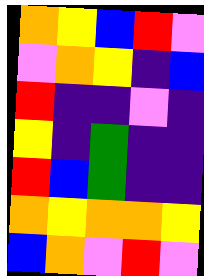[["orange", "yellow", "blue", "red", "violet"], ["violet", "orange", "yellow", "indigo", "blue"], ["red", "indigo", "indigo", "violet", "indigo"], ["yellow", "indigo", "green", "indigo", "indigo"], ["red", "blue", "green", "indigo", "indigo"], ["orange", "yellow", "orange", "orange", "yellow"], ["blue", "orange", "violet", "red", "violet"]]